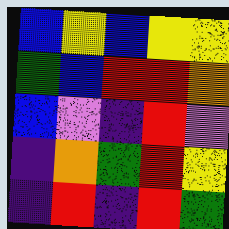[["blue", "yellow", "blue", "yellow", "yellow"], ["green", "blue", "red", "red", "orange"], ["blue", "violet", "indigo", "red", "violet"], ["indigo", "orange", "green", "red", "yellow"], ["indigo", "red", "indigo", "red", "green"]]